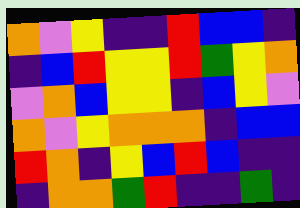[["orange", "violet", "yellow", "indigo", "indigo", "red", "blue", "blue", "indigo"], ["indigo", "blue", "red", "yellow", "yellow", "red", "green", "yellow", "orange"], ["violet", "orange", "blue", "yellow", "yellow", "indigo", "blue", "yellow", "violet"], ["orange", "violet", "yellow", "orange", "orange", "orange", "indigo", "blue", "blue"], ["red", "orange", "indigo", "yellow", "blue", "red", "blue", "indigo", "indigo"], ["indigo", "orange", "orange", "green", "red", "indigo", "indigo", "green", "indigo"]]